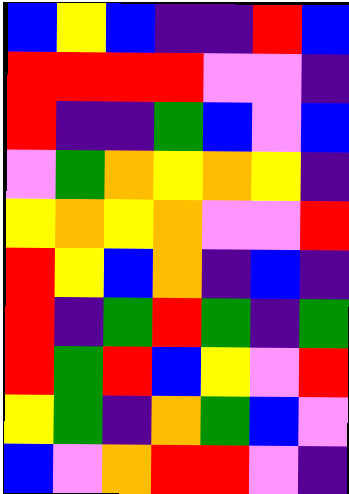[["blue", "yellow", "blue", "indigo", "indigo", "red", "blue"], ["red", "red", "red", "red", "violet", "violet", "indigo"], ["red", "indigo", "indigo", "green", "blue", "violet", "blue"], ["violet", "green", "orange", "yellow", "orange", "yellow", "indigo"], ["yellow", "orange", "yellow", "orange", "violet", "violet", "red"], ["red", "yellow", "blue", "orange", "indigo", "blue", "indigo"], ["red", "indigo", "green", "red", "green", "indigo", "green"], ["red", "green", "red", "blue", "yellow", "violet", "red"], ["yellow", "green", "indigo", "orange", "green", "blue", "violet"], ["blue", "violet", "orange", "red", "red", "violet", "indigo"]]